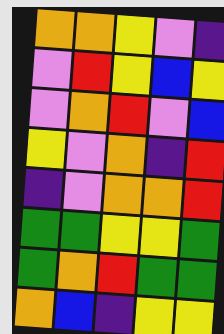[["orange", "orange", "yellow", "violet", "indigo"], ["violet", "red", "yellow", "blue", "yellow"], ["violet", "orange", "red", "violet", "blue"], ["yellow", "violet", "orange", "indigo", "red"], ["indigo", "violet", "orange", "orange", "red"], ["green", "green", "yellow", "yellow", "green"], ["green", "orange", "red", "green", "green"], ["orange", "blue", "indigo", "yellow", "yellow"]]